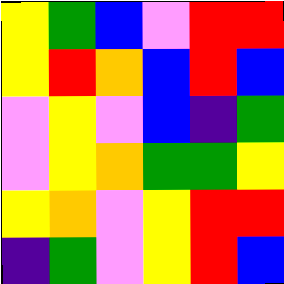[["yellow", "green", "blue", "violet", "red", "red"], ["yellow", "red", "orange", "blue", "red", "blue"], ["violet", "yellow", "violet", "blue", "indigo", "green"], ["violet", "yellow", "orange", "green", "green", "yellow"], ["yellow", "orange", "violet", "yellow", "red", "red"], ["indigo", "green", "violet", "yellow", "red", "blue"]]